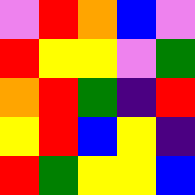[["violet", "red", "orange", "blue", "violet"], ["red", "yellow", "yellow", "violet", "green"], ["orange", "red", "green", "indigo", "red"], ["yellow", "red", "blue", "yellow", "indigo"], ["red", "green", "yellow", "yellow", "blue"]]